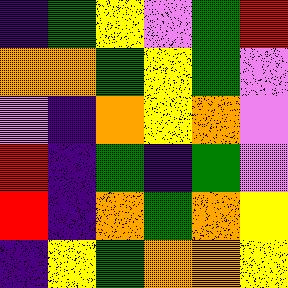[["indigo", "green", "yellow", "violet", "green", "red"], ["orange", "orange", "green", "yellow", "green", "violet"], ["violet", "indigo", "orange", "yellow", "orange", "violet"], ["red", "indigo", "green", "indigo", "green", "violet"], ["red", "indigo", "orange", "green", "orange", "yellow"], ["indigo", "yellow", "green", "orange", "orange", "yellow"]]